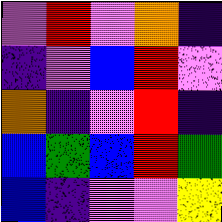[["violet", "red", "violet", "orange", "indigo"], ["indigo", "violet", "blue", "red", "violet"], ["orange", "indigo", "violet", "red", "indigo"], ["blue", "green", "blue", "red", "green"], ["blue", "indigo", "violet", "violet", "yellow"]]